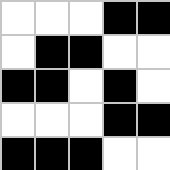[["white", "white", "white", "black", "black"], ["white", "black", "black", "white", "white"], ["black", "black", "white", "black", "white"], ["white", "white", "white", "black", "black"], ["black", "black", "black", "white", "white"]]